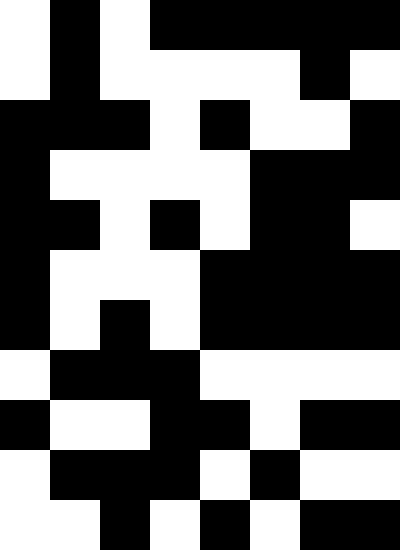[["white", "black", "white", "black", "black", "black", "black", "black"], ["white", "black", "white", "white", "white", "white", "black", "white"], ["black", "black", "black", "white", "black", "white", "white", "black"], ["black", "white", "white", "white", "white", "black", "black", "black"], ["black", "black", "white", "black", "white", "black", "black", "white"], ["black", "white", "white", "white", "black", "black", "black", "black"], ["black", "white", "black", "white", "black", "black", "black", "black"], ["white", "black", "black", "black", "white", "white", "white", "white"], ["black", "white", "white", "black", "black", "white", "black", "black"], ["white", "black", "black", "black", "white", "black", "white", "white"], ["white", "white", "black", "white", "black", "white", "black", "black"]]